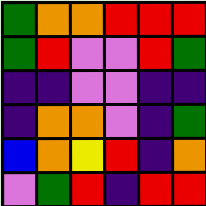[["green", "orange", "orange", "red", "red", "red"], ["green", "red", "violet", "violet", "red", "green"], ["indigo", "indigo", "violet", "violet", "indigo", "indigo"], ["indigo", "orange", "orange", "violet", "indigo", "green"], ["blue", "orange", "yellow", "red", "indigo", "orange"], ["violet", "green", "red", "indigo", "red", "red"]]